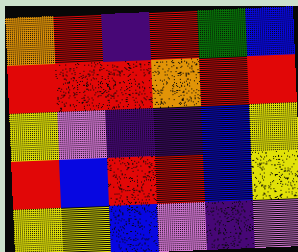[["orange", "red", "indigo", "red", "green", "blue"], ["red", "red", "red", "orange", "red", "red"], ["yellow", "violet", "indigo", "indigo", "blue", "yellow"], ["red", "blue", "red", "red", "blue", "yellow"], ["yellow", "yellow", "blue", "violet", "indigo", "violet"]]